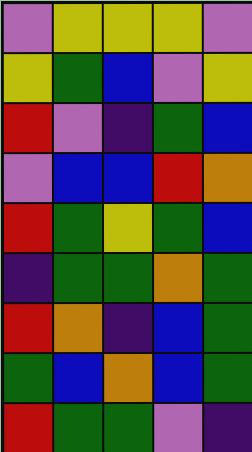[["violet", "yellow", "yellow", "yellow", "violet"], ["yellow", "green", "blue", "violet", "yellow"], ["red", "violet", "indigo", "green", "blue"], ["violet", "blue", "blue", "red", "orange"], ["red", "green", "yellow", "green", "blue"], ["indigo", "green", "green", "orange", "green"], ["red", "orange", "indigo", "blue", "green"], ["green", "blue", "orange", "blue", "green"], ["red", "green", "green", "violet", "indigo"]]